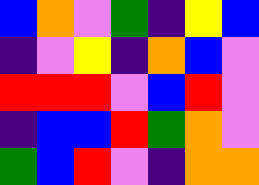[["blue", "orange", "violet", "green", "indigo", "yellow", "blue"], ["indigo", "violet", "yellow", "indigo", "orange", "blue", "violet"], ["red", "red", "red", "violet", "blue", "red", "violet"], ["indigo", "blue", "blue", "red", "green", "orange", "violet"], ["green", "blue", "red", "violet", "indigo", "orange", "orange"]]